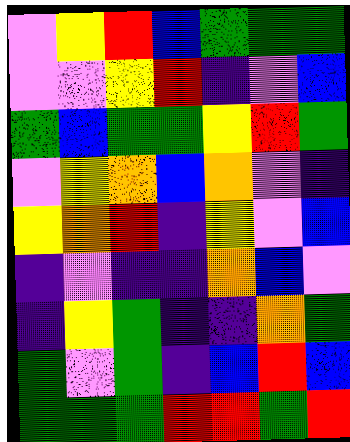[["violet", "yellow", "red", "blue", "green", "green", "green"], ["violet", "violet", "yellow", "red", "indigo", "violet", "blue"], ["green", "blue", "green", "green", "yellow", "red", "green"], ["violet", "yellow", "orange", "blue", "orange", "violet", "indigo"], ["yellow", "orange", "red", "indigo", "yellow", "violet", "blue"], ["indigo", "violet", "indigo", "indigo", "orange", "blue", "violet"], ["indigo", "yellow", "green", "indigo", "indigo", "orange", "green"], ["green", "violet", "green", "indigo", "blue", "red", "blue"], ["green", "green", "green", "red", "red", "green", "red"]]